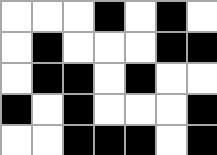[["white", "white", "white", "black", "white", "black", "white"], ["white", "black", "white", "white", "white", "black", "black"], ["white", "black", "black", "white", "black", "white", "white"], ["black", "white", "black", "white", "white", "white", "black"], ["white", "white", "black", "black", "black", "white", "black"]]